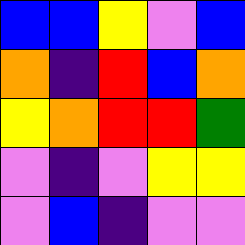[["blue", "blue", "yellow", "violet", "blue"], ["orange", "indigo", "red", "blue", "orange"], ["yellow", "orange", "red", "red", "green"], ["violet", "indigo", "violet", "yellow", "yellow"], ["violet", "blue", "indigo", "violet", "violet"]]